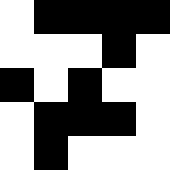[["white", "black", "black", "black", "black"], ["white", "white", "white", "black", "white"], ["black", "white", "black", "white", "white"], ["white", "black", "black", "black", "white"], ["white", "black", "white", "white", "white"]]